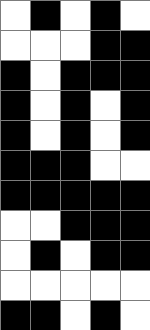[["white", "black", "white", "black", "white"], ["white", "white", "white", "black", "black"], ["black", "white", "black", "black", "black"], ["black", "white", "black", "white", "black"], ["black", "white", "black", "white", "black"], ["black", "black", "black", "white", "white"], ["black", "black", "black", "black", "black"], ["white", "white", "black", "black", "black"], ["white", "black", "white", "black", "black"], ["white", "white", "white", "white", "white"], ["black", "black", "white", "black", "white"]]